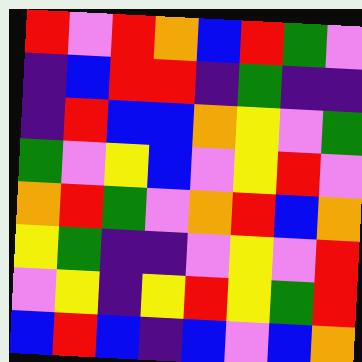[["red", "violet", "red", "orange", "blue", "red", "green", "violet"], ["indigo", "blue", "red", "red", "indigo", "green", "indigo", "indigo"], ["indigo", "red", "blue", "blue", "orange", "yellow", "violet", "green"], ["green", "violet", "yellow", "blue", "violet", "yellow", "red", "violet"], ["orange", "red", "green", "violet", "orange", "red", "blue", "orange"], ["yellow", "green", "indigo", "indigo", "violet", "yellow", "violet", "red"], ["violet", "yellow", "indigo", "yellow", "red", "yellow", "green", "red"], ["blue", "red", "blue", "indigo", "blue", "violet", "blue", "orange"]]